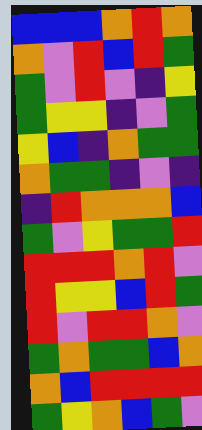[["blue", "blue", "blue", "orange", "red", "orange"], ["orange", "violet", "red", "blue", "red", "green"], ["green", "violet", "red", "violet", "indigo", "yellow"], ["green", "yellow", "yellow", "indigo", "violet", "green"], ["yellow", "blue", "indigo", "orange", "green", "green"], ["orange", "green", "green", "indigo", "violet", "indigo"], ["indigo", "red", "orange", "orange", "orange", "blue"], ["green", "violet", "yellow", "green", "green", "red"], ["red", "red", "red", "orange", "red", "violet"], ["red", "yellow", "yellow", "blue", "red", "green"], ["red", "violet", "red", "red", "orange", "violet"], ["green", "orange", "green", "green", "blue", "orange"], ["orange", "blue", "red", "red", "red", "red"], ["green", "yellow", "orange", "blue", "green", "violet"]]